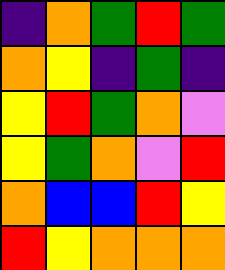[["indigo", "orange", "green", "red", "green"], ["orange", "yellow", "indigo", "green", "indigo"], ["yellow", "red", "green", "orange", "violet"], ["yellow", "green", "orange", "violet", "red"], ["orange", "blue", "blue", "red", "yellow"], ["red", "yellow", "orange", "orange", "orange"]]